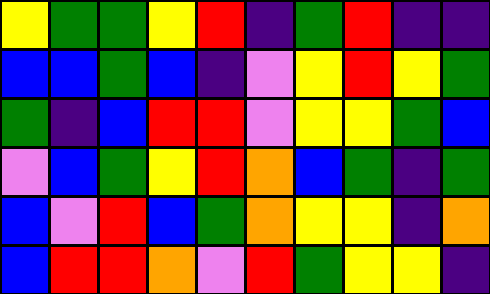[["yellow", "green", "green", "yellow", "red", "indigo", "green", "red", "indigo", "indigo"], ["blue", "blue", "green", "blue", "indigo", "violet", "yellow", "red", "yellow", "green"], ["green", "indigo", "blue", "red", "red", "violet", "yellow", "yellow", "green", "blue"], ["violet", "blue", "green", "yellow", "red", "orange", "blue", "green", "indigo", "green"], ["blue", "violet", "red", "blue", "green", "orange", "yellow", "yellow", "indigo", "orange"], ["blue", "red", "red", "orange", "violet", "red", "green", "yellow", "yellow", "indigo"]]